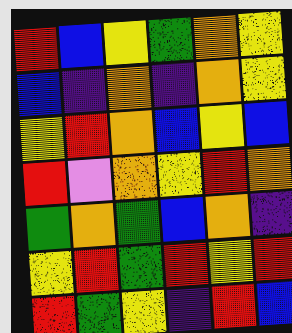[["red", "blue", "yellow", "green", "orange", "yellow"], ["blue", "indigo", "orange", "indigo", "orange", "yellow"], ["yellow", "red", "orange", "blue", "yellow", "blue"], ["red", "violet", "orange", "yellow", "red", "orange"], ["green", "orange", "green", "blue", "orange", "indigo"], ["yellow", "red", "green", "red", "yellow", "red"], ["red", "green", "yellow", "indigo", "red", "blue"]]